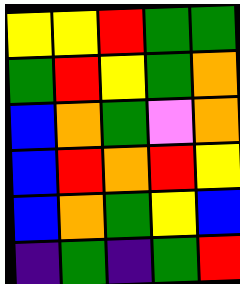[["yellow", "yellow", "red", "green", "green"], ["green", "red", "yellow", "green", "orange"], ["blue", "orange", "green", "violet", "orange"], ["blue", "red", "orange", "red", "yellow"], ["blue", "orange", "green", "yellow", "blue"], ["indigo", "green", "indigo", "green", "red"]]